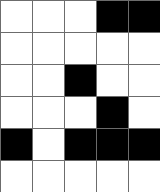[["white", "white", "white", "black", "black"], ["white", "white", "white", "white", "white"], ["white", "white", "black", "white", "white"], ["white", "white", "white", "black", "white"], ["black", "white", "black", "black", "black"], ["white", "white", "white", "white", "white"]]